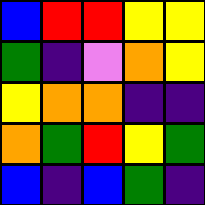[["blue", "red", "red", "yellow", "yellow"], ["green", "indigo", "violet", "orange", "yellow"], ["yellow", "orange", "orange", "indigo", "indigo"], ["orange", "green", "red", "yellow", "green"], ["blue", "indigo", "blue", "green", "indigo"]]